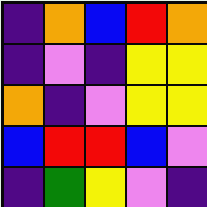[["indigo", "orange", "blue", "red", "orange"], ["indigo", "violet", "indigo", "yellow", "yellow"], ["orange", "indigo", "violet", "yellow", "yellow"], ["blue", "red", "red", "blue", "violet"], ["indigo", "green", "yellow", "violet", "indigo"]]